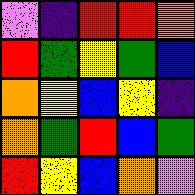[["violet", "indigo", "red", "red", "orange"], ["red", "green", "yellow", "green", "blue"], ["orange", "yellow", "blue", "yellow", "indigo"], ["orange", "green", "red", "blue", "green"], ["red", "yellow", "blue", "orange", "violet"]]